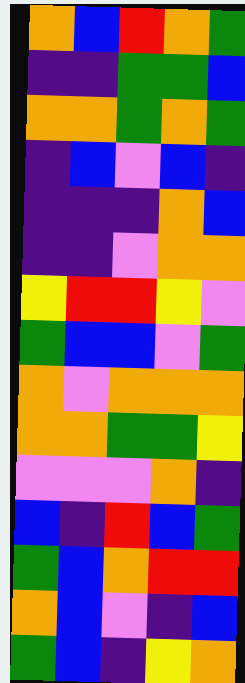[["orange", "blue", "red", "orange", "green"], ["indigo", "indigo", "green", "green", "blue"], ["orange", "orange", "green", "orange", "green"], ["indigo", "blue", "violet", "blue", "indigo"], ["indigo", "indigo", "indigo", "orange", "blue"], ["indigo", "indigo", "violet", "orange", "orange"], ["yellow", "red", "red", "yellow", "violet"], ["green", "blue", "blue", "violet", "green"], ["orange", "violet", "orange", "orange", "orange"], ["orange", "orange", "green", "green", "yellow"], ["violet", "violet", "violet", "orange", "indigo"], ["blue", "indigo", "red", "blue", "green"], ["green", "blue", "orange", "red", "red"], ["orange", "blue", "violet", "indigo", "blue"], ["green", "blue", "indigo", "yellow", "orange"]]